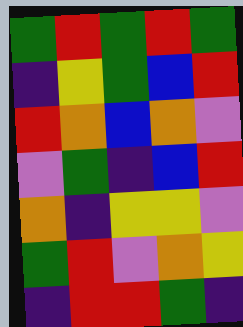[["green", "red", "green", "red", "green"], ["indigo", "yellow", "green", "blue", "red"], ["red", "orange", "blue", "orange", "violet"], ["violet", "green", "indigo", "blue", "red"], ["orange", "indigo", "yellow", "yellow", "violet"], ["green", "red", "violet", "orange", "yellow"], ["indigo", "red", "red", "green", "indigo"]]